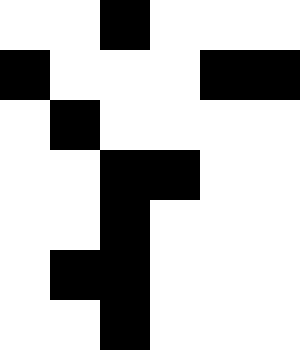[["white", "white", "black", "white", "white", "white"], ["black", "white", "white", "white", "black", "black"], ["white", "black", "white", "white", "white", "white"], ["white", "white", "black", "black", "white", "white"], ["white", "white", "black", "white", "white", "white"], ["white", "black", "black", "white", "white", "white"], ["white", "white", "black", "white", "white", "white"]]